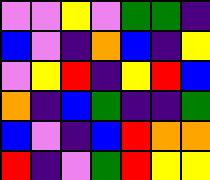[["violet", "violet", "yellow", "violet", "green", "green", "indigo"], ["blue", "violet", "indigo", "orange", "blue", "indigo", "yellow"], ["violet", "yellow", "red", "indigo", "yellow", "red", "blue"], ["orange", "indigo", "blue", "green", "indigo", "indigo", "green"], ["blue", "violet", "indigo", "blue", "red", "orange", "orange"], ["red", "indigo", "violet", "green", "red", "yellow", "yellow"]]